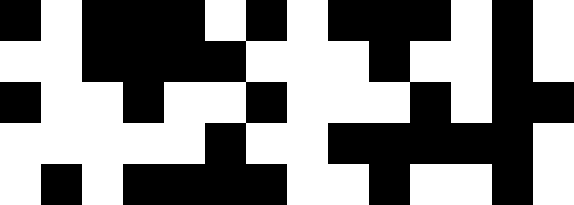[["black", "white", "black", "black", "black", "white", "black", "white", "black", "black", "black", "white", "black", "white"], ["white", "white", "black", "black", "black", "black", "white", "white", "white", "black", "white", "white", "black", "white"], ["black", "white", "white", "black", "white", "white", "black", "white", "white", "white", "black", "white", "black", "black"], ["white", "white", "white", "white", "white", "black", "white", "white", "black", "black", "black", "black", "black", "white"], ["white", "black", "white", "black", "black", "black", "black", "white", "white", "black", "white", "white", "black", "white"]]